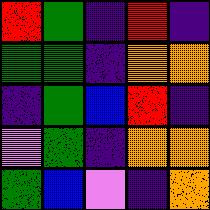[["red", "green", "indigo", "red", "indigo"], ["green", "green", "indigo", "orange", "orange"], ["indigo", "green", "blue", "red", "indigo"], ["violet", "green", "indigo", "orange", "orange"], ["green", "blue", "violet", "indigo", "orange"]]